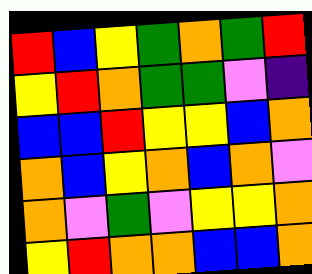[["red", "blue", "yellow", "green", "orange", "green", "red"], ["yellow", "red", "orange", "green", "green", "violet", "indigo"], ["blue", "blue", "red", "yellow", "yellow", "blue", "orange"], ["orange", "blue", "yellow", "orange", "blue", "orange", "violet"], ["orange", "violet", "green", "violet", "yellow", "yellow", "orange"], ["yellow", "red", "orange", "orange", "blue", "blue", "orange"]]